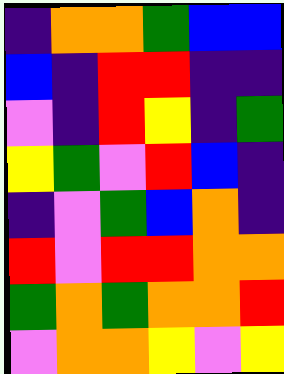[["indigo", "orange", "orange", "green", "blue", "blue"], ["blue", "indigo", "red", "red", "indigo", "indigo"], ["violet", "indigo", "red", "yellow", "indigo", "green"], ["yellow", "green", "violet", "red", "blue", "indigo"], ["indigo", "violet", "green", "blue", "orange", "indigo"], ["red", "violet", "red", "red", "orange", "orange"], ["green", "orange", "green", "orange", "orange", "red"], ["violet", "orange", "orange", "yellow", "violet", "yellow"]]